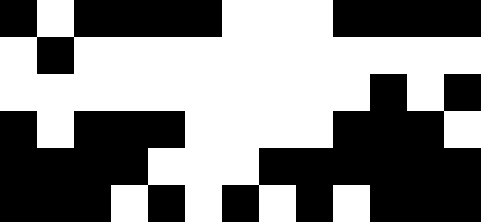[["black", "white", "black", "black", "black", "black", "white", "white", "white", "black", "black", "black", "black"], ["white", "black", "white", "white", "white", "white", "white", "white", "white", "white", "white", "white", "white"], ["white", "white", "white", "white", "white", "white", "white", "white", "white", "white", "black", "white", "black"], ["black", "white", "black", "black", "black", "white", "white", "white", "white", "black", "black", "black", "white"], ["black", "black", "black", "black", "white", "white", "white", "black", "black", "black", "black", "black", "black"], ["black", "black", "black", "white", "black", "white", "black", "white", "black", "white", "black", "black", "black"]]